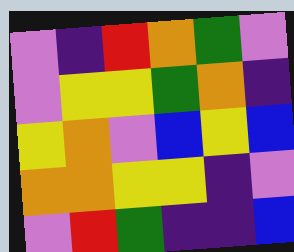[["violet", "indigo", "red", "orange", "green", "violet"], ["violet", "yellow", "yellow", "green", "orange", "indigo"], ["yellow", "orange", "violet", "blue", "yellow", "blue"], ["orange", "orange", "yellow", "yellow", "indigo", "violet"], ["violet", "red", "green", "indigo", "indigo", "blue"]]